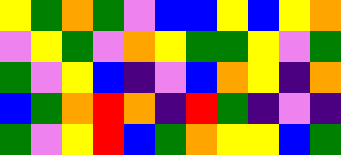[["yellow", "green", "orange", "green", "violet", "blue", "blue", "yellow", "blue", "yellow", "orange"], ["violet", "yellow", "green", "violet", "orange", "yellow", "green", "green", "yellow", "violet", "green"], ["green", "violet", "yellow", "blue", "indigo", "violet", "blue", "orange", "yellow", "indigo", "orange"], ["blue", "green", "orange", "red", "orange", "indigo", "red", "green", "indigo", "violet", "indigo"], ["green", "violet", "yellow", "red", "blue", "green", "orange", "yellow", "yellow", "blue", "green"]]